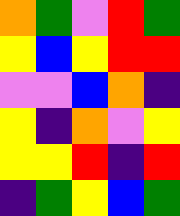[["orange", "green", "violet", "red", "green"], ["yellow", "blue", "yellow", "red", "red"], ["violet", "violet", "blue", "orange", "indigo"], ["yellow", "indigo", "orange", "violet", "yellow"], ["yellow", "yellow", "red", "indigo", "red"], ["indigo", "green", "yellow", "blue", "green"]]